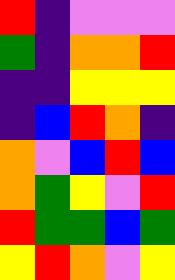[["red", "indigo", "violet", "violet", "violet"], ["green", "indigo", "orange", "orange", "red"], ["indigo", "indigo", "yellow", "yellow", "yellow"], ["indigo", "blue", "red", "orange", "indigo"], ["orange", "violet", "blue", "red", "blue"], ["orange", "green", "yellow", "violet", "red"], ["red", "green", "green", "blue", "green"], ["yellow", "red", "orange", "violet", "yellow"]]